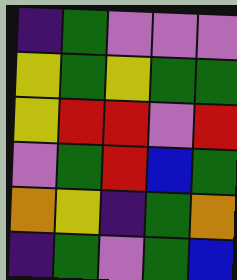[["indigo", "green", "violet", "violet", "violet"], ["yellow", "green", "yellow", "green", "green"], ["yellow", "red", "red", "violet", "red"], ["violet", "green", "red", "blue", "green"], ["orange", "yellow", "indigo", "green", "orange"], ["indigo", "green", "violet", "green", "blue"]]